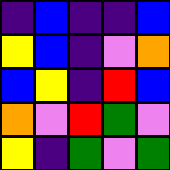[["indigo", "blue", "indigo", "indigo", "blue"], ["yellow", "blue", "indigo", "violet", "orange"], ["blue", "yellow", "indigo", "red", "blue"], ["orange", "violet", "red", "green", "violet"], ["yellow", "indigo", "green", "violet", "green"]]